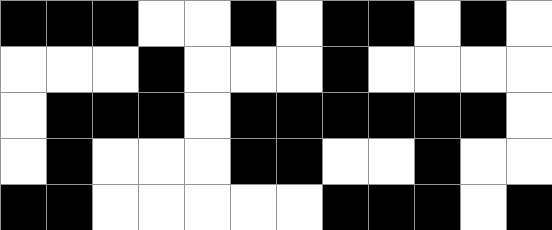[["black", "black", "black", "white", "white", "black", "white", "black", "black", "white", "black", "white"], ["white", "white", "white", "black", "white", "white", "white", "black", "white", "white", "white", "white"], ["white", "black", "black", "black", "white", "black", "black", "black", "black", "black", "black", "white"], ["white", "black", "white", "white", "white", "black", "black", "white", "white", "black", "white", "white"], ["black", "black", "white", "white", "white", "white", "white", "black", "black", "black", "white", "black"]]